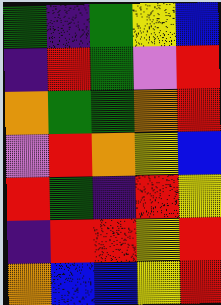[["green", "indigo", "green", "yellow", "blue"], ["indigo", "red", "green", "violet", "red"], ["orange", "green", "green", "orange", "red"], ["violet", "red", "orange", "yellow", "blue"], ["red", "green", "indigo", "red", "yellow"], ["indigo", "red", "red", "yellow", "red"], ["orange", "blue", "blue", "yellow", "red"]]